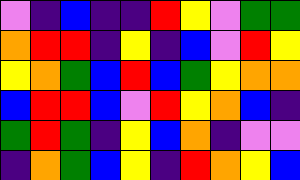[["violet", "indigo", "blue", "indigo", "indigo", "red", "yellow", "violet", "green", "green"], ["orange", "red", "red", "indigo", "yellow", "indigo", "blue", "violet", "red", "yellow"], ["yellow", "orange", "green", "blue", "red", "blue", "green", "yellow", "orange", "orange"], ["blue", "red", "red", "blue", "violet", "red", "yellow", "orange", "blue", "indigo"], ["green", "red", "green", "indigo", "yellow", "blue", "orange", "indigo", "violet", "violet"], ["indigo", "orange", "green", "blue", "yellow", "indigo", "red", "orange", "yellow", "blue"]]